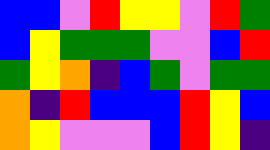[["blue", "blue", "violet", "red", "yellow", "yellow", "violet", "red", "green"], ["blue", "yellow", "green", "green", "green", "violet", "violet", "blue", "red"], ["green", "yellow", "orange", "indigo", "blue", "green", "violet", "green", "green"], ["orange", "indigo", "red", "blue", "blue", "blue", "red", "yellow", "blue"], ["orange", "yellow", "violet", "violet", "violet", "blue", "red", "yellow", "indigo"]]